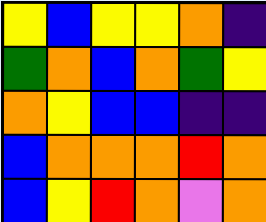[["yellow", "blue", "yellow", "yellow", "orange", "indigo"], ["green", "orange", "blue", "orange", "green", "yellow"], ["orange", "yellow", "blue", "blue", "indigo", "indigo"], ["blue", "orange", "orange", "orange", "red", "orange"], ["blue", "yellow", "red", "orange", "violet", "orange"]]